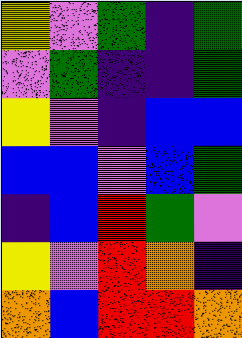[["yellow", "violet", "green", "indigo", "green"], ["violet", "green", "indigo", "indigo", "green"], ["yellow", "violet", "indigo", "blue", "blue"], ["blue", "blue", "violet", "blue", "green"], ["indigo", "blue", "red", "green", "violet"], ["yellow", "violet", "red", "orange", "indigo"], ["orange", "blue", "red", "red", "orange"]]